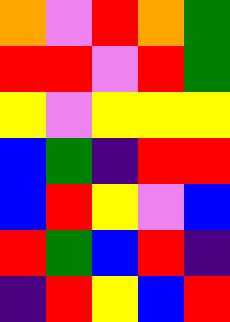[["orange", "violet", "red", "orange", "green"], ["red", "red", "violet", "red", "green"], ["yellow", "violet", "yellow", "yellow", "yellow"], ["blue", "green", "indigo", "red", "red"], ["blue", "red", "yellow", "violet", "blue"], ["red", "green", "blue", "red", "indigo"], ["indigo", "red", "yellow", "blue", "red"]]